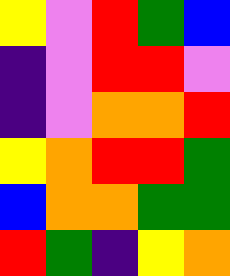[["yellow", "violet", "red", "green", "blue"], ["indigo", "violet", "red", "red", "violet"], ["indigo", "violet", "orange", "orange", "red"], ["yellow", "orange", "red", "red", "green"], ["blue", "orange", "orange", "green", "green"], ["red", "green", "indigo", "yellow", "orange"]]